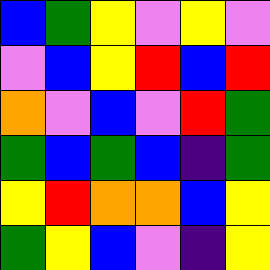[["blue", "green", "yellow", "violet", "yellow", "violet"], ["violet", "blue", "yellow", "red", "blue", "red"], ["orange", "violet", "blue", "violet", "red", "green"], ["green", "blue", "green", "blue", "indigo", "green"], ["yellow", "red", "orange", "orange", "blue", "yellow"], ["green", "yellow", "blue", "violet", "indigo", "yellow"]]